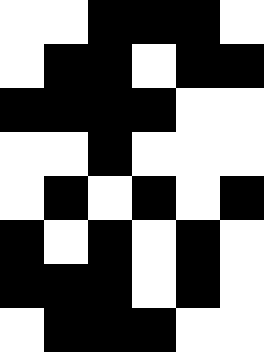[["white", "white", "black", "black", "black", "white"], ["white", "black", "black", "white", "black", "black"], ["black", "black", "black", "black", "white", "white"], ["white", "white", "black", "white", "white", "white"], ["white", "black", "white", "black", "white", "black"], ["black", "white", "black", "white", "black", "white"], ["black", "black", "black", "white", "black", "white"], ["white", "black", "black", "black", "white", "white"]]